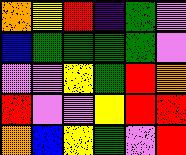[["orange", "yellow", "red", "indigo", "green", "violet"], ["blue", "green", "green", "green", "green", "violet"], ["violet", "violet", "yellow", "green", "red", "orange"], ["red", "violet", "violet", "yellow", "red", "red"], ["orange", "blue", "yellow", "green", "violet", "red"]]